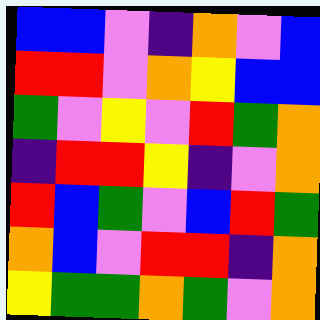[["blue", "blue", "violet", "indigo", "orange", "violet", "blue"], ["red", "red", "violet", "orange", "yellow", "blue", "blue"], ["green", "violet", "yellow", "violet", "red", "green", "orange"], ["indigo", "red", "red", "yellow", "indigo", "violet", "orange"], ["red", "blue", "green", "violet", "blue", "red", "green"], ["orange", "blue", "violet", "red", "red", "indigo", "orange"], ["yellow", "green", "green", "orange", "green", "violet", "orange"]]